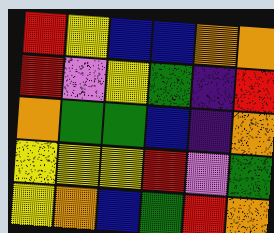[["red", "yellow", "blue", "blue", "orange", "orange"], ["red", "violet", "yellow", "green", "indigo", "red"], ["orange", "green", "green", "blue", "indigo", "orange"], ["yellow", "yellow", "yellow", "red", "violet", "green"], ["yellow", "orange", "blue", "green", "red", "orange"]]